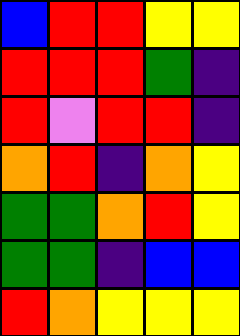[["blue", "red", "red", "yellow", "yellow"], ["red", "red", "red", "green", "indigo"], ["red", "violet", "red", "red", "indigo"], ["orange", "red", "indigo", "orange", "yellow"], ["green", "green", "orange", "red", "yellow"], ["green", "green", "indigo", "blue", "blue"], ["red", "orange", "yellow", "yellow", "yellow"]]